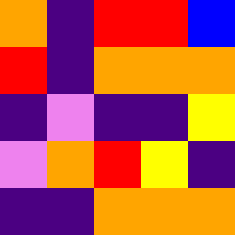[["orange", "indigo", "red", "red", "blue"], ["red", "indigo", "orange", "orange", "orange"], ["indigo", "violet", "indigo", "indigo", "yellow"], ["violet", "orange", "red", "yellow", "indigo"], ["indigo", "indigo", "orange", "orange", "orange"]]